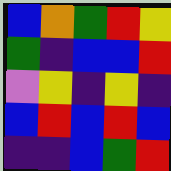[["blue", "orange", "green", "red", "yellow"], ["green", "indigo", "blue", "blue", "red"], ["violet", "yellow", "indigo", "yellow", "indigo"], ["blue", "red", "blue", "red", "blue"], ["indigo", "indigo", "blue", "green", "red"]]